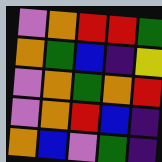[["violet", "orange", "red", "red", "green"], ["orange", "green", "blue", "indigo", "yellow"], ["violet", "orange", "green", "orange", "red"], ["violet", "orange", "red", "blue", "indigo"], ["orange", "blue", "violet", "green", "indigo"]]